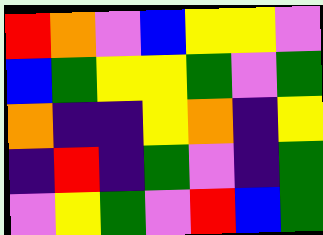[["red", "orange", "violet", "blue", "yellow", "yellow", "violet"], ["blue", "green", "yellow", "yellow", "green", "violet", "green"], ["orange", "indigo", "indigo", "yellow", "orange", "indigo", "yellow"], ["indigo", "red", "indigo", "green", "violet", "indigo", "green"], ["violet", "yellow", "green", "violet", "red", "blue", "green"]]